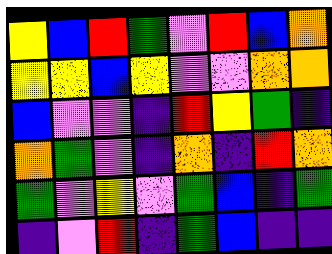[["yellow", "blue", "red", "green", "violet", "red", "blue", "orange"], ["yellow", "yellow", "blue", "yellow", "violet", "violet", "orange", "orange"], ["blue", "violet", "violet", "indigo", "red", "yellow", "green", "indigo"], ["orange", "green", "violet", "indigo", "orange", "indigo", "red", "orange"], ["green", "violet", "yellow", "violet", "green", "blue", "indigo", "green"], ["indigo", "violet", "red", "indigo", "green", "blue", "indigo", "indigo"]]